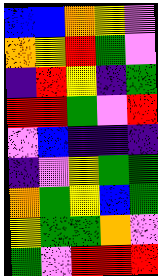[["blue", "blue", "orange", "yellow", "violet"], ["orange", "yellow", "red", "green", "violet"], ["indigo", "red", "yellow", "indigo", "green"], ["red", "red", "green", "violet", "red"], ["violet", "blue", "indigo", "indigo", "indigo"], ["indigo", "violet", "yellow", "green", "green"], ["orange", "green", "yellow", "blue", "green"], ["yellow", "green", "green", "orange", "violet"], ["green", "violet", "red", "red", "red"]]